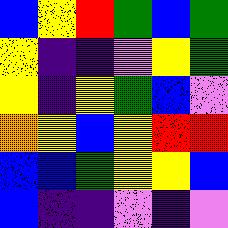[["blue", "yellow", "red", "green", "blue", "green"], ["yellow", "indigo", "indigo", "violet", "yellow", "green"], ["yellow", "indigo", "yellow", "green", "blue", "violet"], ["orange", "yellow", "blue", "yellow", "red", "red"], ["blue", "blue", "green", "yellow", "yellow", "blue"], ["blue", "indigo", "indigo", "violet", "indigo", "violet"]]